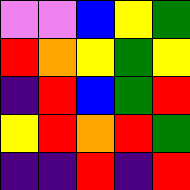[["violet", "violet", "blue", "yellow", "green"], ["red", "orange", "yellow", "green", "yellow"], ["indigo", "red", "blue", "green", "red"], ["yellow", "red", "orange", "red", "green"], ["indigo", "indigo", "red", "indigo", "red"]]